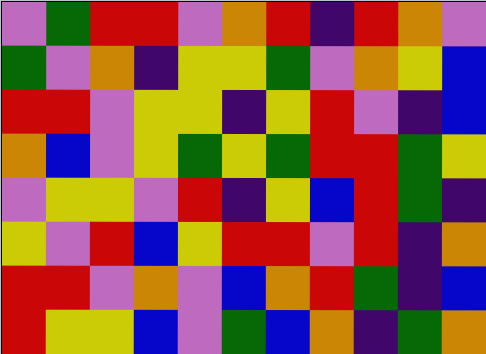[["violet", "green", "red", "red", "violet", "orange", "red", "indigo", "red", "orange", "violet"], ["green", "violet", "orange", "indigo", "yellow", "yellow", "green", "violet", "orange", "yellow", "blue"], ["red", "red", "violet", "yellow", "yellow", "indigo", "yellow", "red", "violet", "indigo", "blue"], ["orange", "blue", "violet", "yellow", "green", "yellow", "green", "red", "red", "green", "yellow"], ["violet", "yellow", "yellow", "violet", "red", "indigo", "yellow", "blue", "red", "green", "indigo"], ["yellow", "violet", "red", "blue", "yellow", "red", "red", "violet", "red", "indigo", "orange"], ["red", "red", "violet", "orange", "violet", "blue", "orange", "red", "green", "indigo", "blue"], ["red", "yellow", "yellow", "blue", "violet", "green", "blue", "orange", "indigo", "green", "orange"]]